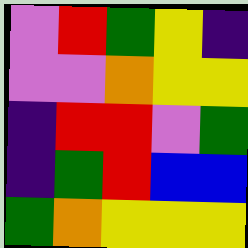[["violet", "red", "green", "yellow", "indigo"], ["violet", "violet", "orange", "yellow", "yellow"], ["indigo", "red", "red", "violet", "green"], ["indigo", "green", "red", "blue", "blue"], ["green", "orange", "yellow", "yellow", "yellow"]]